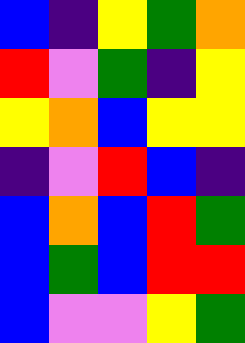[["blue", "indigo", "yellow", "green", "orange"], ["red", "violet", "green", "indigo", "yellow"], ["yellow", "orange", "blue", "yellow", "yellow"], ["indigo", "violet", "red", "blue", "indigo"], ["blue", "orange", "blue", "red", "green"], ["blue", "green", "blue", "red", "red"], ["blue", "violet", "violet", "yellow", "green"]]